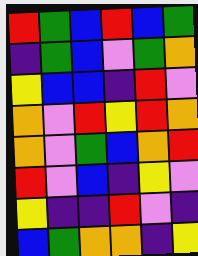[["red", "green", "blue", "red", "blue", "green"], ["indigo", "green", "blue", "violet", "green", "orange"], ["yellow", "blue", "blue", "indigo", "red", "violet"], ["orange", "violet", "red", "yellow", "red", "orange"], ["orange", "violet", "green", "blue", "orange", "red"], ["red", "violet", "blue", "indigo", "yellow", "violet"], ["yellow", "indigo", "indigo", "red", "violet", "indigo"], ["blue", "green", "orange", "orange", "indigo", "yellow"]]